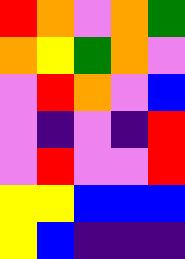[["red", "orange", "violet", "orange", "green"], ["orange", "yellow", "green", "orange", "violet"], ["violet", "red", "orange", "violet", "blue"], ["violet", "indigo", "violet", "indigo", "red"], ["violet", "red", "violet", "violet", "red"], ["yellow", "yellow", "blue", "blue", "blue"], ["yellow", "blue", "indigo", "indigo", "indigo"]]